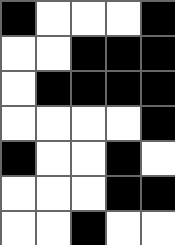[["black", "white", "white", "white", "black"], ["white", "white", "black", "black", "black"], ["white", "black", "black", "black", "black"], ["white", "white", "white", "white", "black"], ["black", "white", "white", "black", "white"], ["white", "white", "white", "black", "black"], ["white", "white", "black", "white", "white"]]